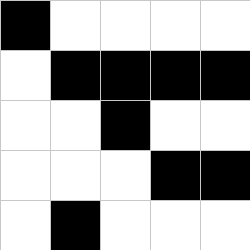[["black", "white", "white", "white", "white"], ["white", "black", "black", "black", "black"], ["white", "white", "black", "white", "white"], ["white", "white", "white", "black", "black"], ["white", "black", "white", "white", "white"]]